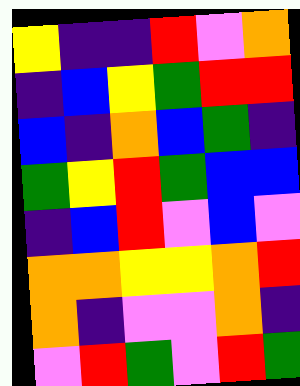[["yellow", "indigo", "indigo", "red", "violet", "orange"], ["indigo", "blue", "yellow", "green", "red", "red"], ["blue", "indigo", "orange", "blue", "green", "indigo"], ["green", "yellow", "red", "green", "blue", "blue"], ["indigo", "blue", "red", "violet", "blue", "violet"], ["orange", "orange", "yellow", "yellow", "orange", "red"], ["orange", "indigo", "violet", "violet", "orange", "indigo"], ["violet", "red", "green", "violet", "red", "green"]]